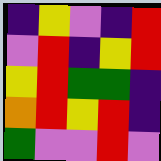[["indigo", "yellow", "violet", "indigo", "red"], ["violet", "red", "indigo", "yellow", "red"], ["yellow", "red", "green", "green", "indigo"], ["orange", "red", "yellow", "red", "indigo"], ["green", "violet", "violet", "red", "violet"]]